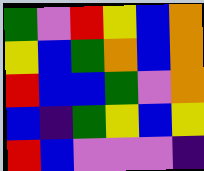[["green", "violet", "red", "yellow", "blue", "orange"], ["yellow", "blue", "green", "orange", "blue", "orange"], ["red", "blue", "blue", "green", "violet", "orange"], ["blue", "indigo", "green", "yellow", "blue", "yellow"], ["red", "blue", "violet", "violet", "violet", "indigo"]]